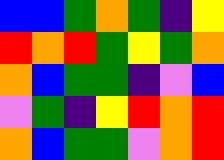[["blue", "blue", "green", "orange", "green", "indigo", "yellow"], ["red", "orange", "red", "green", "yellow", "green", "orange"], ["orange", "blue", "green", "green", "indigo", "violet", "blue"], ["violet", "green", "indigo", "yellow", "red", "orange", "red"], ["orange", "blue", "green", "green", "violet", "orange", "red"]]